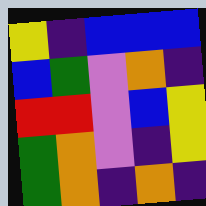[["yellow", "indigo", "blue", "blue", "blue"], ["blue", "green", "violet", "orange", "indigo"], ["red", "red", "violet", "blue", "yellow"], ["green", "orange", "violet", "indigo", "yellow"], ["green", "orange", "indigo", "orange", "indigo"]]